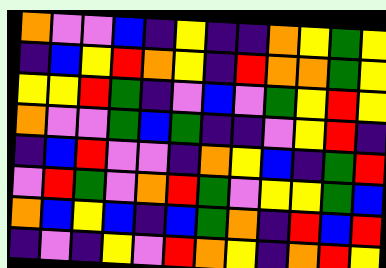[["orange", "violet", "violet", "blue", "indigo", "yellow", "indigo", "indigo", "orange", "yellow", "green", "yellow"], ["indigo", "blue", "yellow", "red", "orange", "yellow", "indigo", "red", "orange", "orange", "green", "yellow"], ["yellow", "yellow", "red", "green", "indigo", "violet", "blue", "violet", "green", "yellow", "red", "yellow"], ["orange", "violet", "violet", "green", "blue", "green", "indigo", "indigo", "violet", "yellow", "red", "indigo"], ["indigo", "blue", "red", "violet", "violet", "indigo", "orange", "yellow", "blue", "indigo", "green", "red"], ["violet", "red", "green", "violet", "orange", "red", "green", "violet", "yellow", "yellow", "green", "blue"], ["orange", "blue", "yellow", "blue", "indigo", "blue", "green", "orange", "indigo", "red", "blue", "red"], ["indigo", "violet", "indigo", "yellow", "violet", "red", "orange", "yellow", "indigo", "orange", "red", "yellow"]]